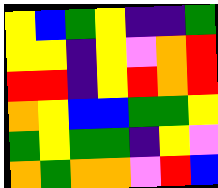[["yellow", "blue", "green", "yellow", "indigo", "indigo", "green"], ["yellow", "yellow", "indigo", "yellow", "violet", "orange", "red"], ["red", "red", "indigo", "yellow", "red", "orange", "red"], ["orange", "yellow", "blue", "blue", "green", "green", "yellow"], ["green", "yellow", "green", "green", "indigo", "yellow", "violet"], ["orange", "green", "orange", "orange", "violet", "red", "blue"]]